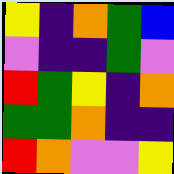[["yellow", "indigo", "orange", "green", "blue"], ["violet", "indigo", "indigo", "green", "violet"], ["red", "green", "yellow", "indigo", "orange"], ["green", "green", "orange", "indigo", "indigo"], ["red", "orange", "violet", "violet", "yellow"]]